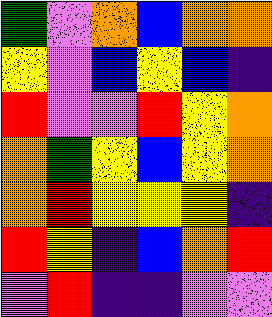[["green", "violet", "orange", "blue", "orange", "orange"], ["yellow", "violet", "blue", "yellow", "blue", "indigo"], ["red", "violet", "violet", "red", "yellow", "orange"], ["orange", "green", "yellow", "blue", "yellow", "orange"], ["orange", "red", "yellow", "yellow", "yellow", "indigo"], ["red", "yellow", "indigo", "blue", "orange", "red"], ["violet", "red", "indigo", "indigo", "violet", "violet"]]